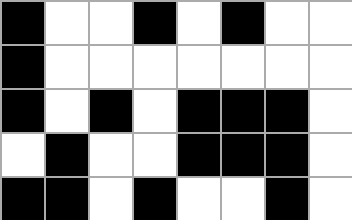[["black", "white", "white", "black", "white", "black", "white", "white"], ["black", "white", "white", "white", "white", "white", "white", "white"], ["black", "white", "black", "white", "black", "black", "black", "white"], ["white", "black", "white", "white", "black", "black", "black", "white"], ["black", "black", "white", "black", "white", "white", "black", "white"]]